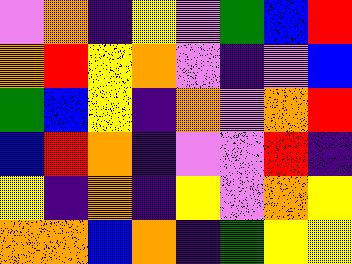[["violet", "orange", "indigo", "yellow", "violet", "green", "blue", "red"], ["orange", "red", "yellow", "orange", "violet", "indigo", "violet", "blue"], ["green", "blue", "yellow", "indigo", "orange", "violet", "orange", "red"], ["blue", "red", "orange", "indigo", "violet", "violet", "red", "indigo"], ["yellow", "indigo", "orange", "indigo", "yellow", "violet", "orange", "yellow"], ["orange", "orange", "blue", "orange", "indigo", "green", "yellow", "yellow"]]